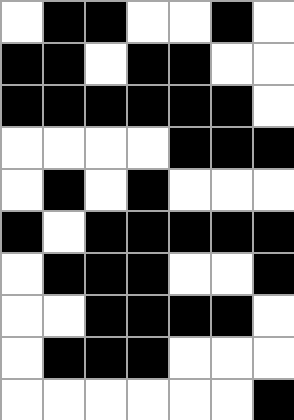[["white", "black", "black", "white", "white", "black", "white"], ["black", "black", "white", "black", "black", "white", "white"], ["black", "black", "black", "black", "black", "black", "white"], ["white", "white", "white", "white", "black", "black", "black"], ["white", "black", "white", "black", "white", "white", "white"], ["black", "white", "black", "black", "black", "black", "black"], ["white", "black", "black", "black", "white", "white", "black"], ["white", "white", "black", "black", "black", "black", "white"], ["white", "black", "black", "black", "white", "white", "white"], ["white", "white", "white", "white", "white", "white", "black"]]